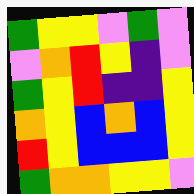[["green", "yellow", "yellow", "violet", "green", "violet"], ["violet", "orange", "red", "yellow", "indigo", "violet"], ["green", "yellow", "red", "indigo", "indigo", "yellow"], ["orange", "yellow", "blue", "orange", "blue", "yellow"], ["red", "yellow", "blue", "blue", "blue", "yellow"], ["green", "orange", "orange", "yellow", "yellow", "violet"]]